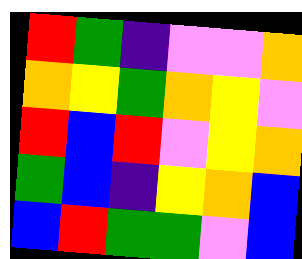[["red", "green", "indigo", "violet", "violet", "orange"], ["orange", "yellow", "green", "orange", "yellow", "violet"], ["red", "blue", "red", "violet", "yellow", "orange"], ["green", "blue", "indigo", "yellow", "orange", "blue"], ["blue", "red", "green", "green", "violet", "blue"]]